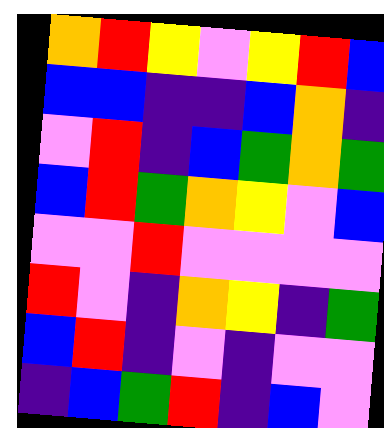[["orange", "red", "yellow", "violet", "yellow", "red", "blue"], ["blue", "blue", "indigo", "indigo", "blue", "orange", "indigo"], ["violet", "red", "indigo", "blue", "green", "orange", "green"], ["blue", "red", "green", "orange", "yellow", "violet", "blue"], ["violet", "violet", "red", "violet", "violet", "violet", "violet"], ["red", "violet", "indigo", "orange", "yellow", "indigo", "green"], ["blue", "red", "indigo", "violet", "indigo", "violet", "violet"], ["indigo", "blue", "green", "red", "indigo", "blue", "violet"]]